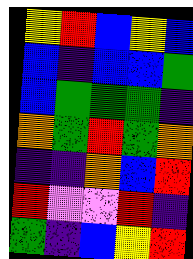[["yellow", "red", "blue", "yellow", "blue"], ["blue", "indigo", "blue", "blue", "green"], ["blue", "green", "green", "green", "indigo"], ["orange", "green", "red", "green", "orange"], ["indigo", "indigo", "orange", "blue", "red"], ["red", "violet", "violet", "red", "indigo"], ["green", "indigo", "blue", "yellow", "red"]]